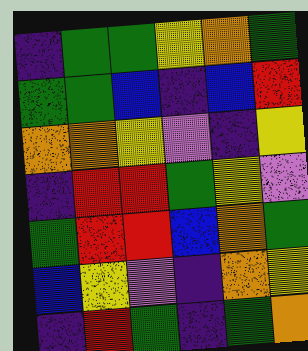[["indigo", "green", "green", "yellow", "orange", "green"], ["green", "green", "blue", "indigo", "blue", "red"], ["orange", "orange", "yellow", "violet", "indigo", "yellow"], ["indigo", "red", "red", "green", "yellow", "violet"], ["green", "red", "red", "blue", "orange", "green"], ["blue", "yellow", "violet", "indigo", "orange", "yellow"], ["indigo", "red", "green", "indigo", "green", "orange"]]